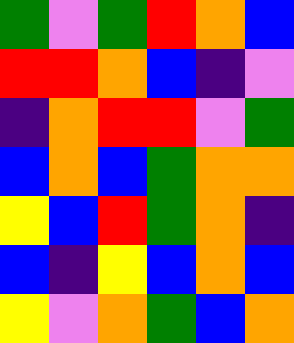[["green", "violet", "green", "red", "orange", "blue"], ["red", "red", "orange", "blue", "indigo", "violet"], ["indigo", "orange", "red", "red", "violet", "green"], ["blue", "orange", "blue", "green", "orange", "orange"], ["yellow", "blue", "red", "green", "orange", "indigo"], ["blue", "indigo", "yellow", "blue", "orange", "blue"], ["yellow", "violet", "orange", "green", "blue", "orange"]]